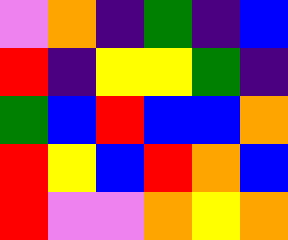[["violet", "orange", "indigo", "green", "indigo", "blue"], ["red", "indigo", "yellow", "yellow", "green", "indigo"], ["green", "blue", "red", "blue", "blue", "orange"], ["red", "yellow", "blue", "red", "orange", "blue"], ["red", "violet", "violet", "orange", "yellow", "orange"]]